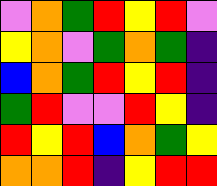[["violet", "orange", "green", "red", "yellow", "red", "violet"], ["yellow", "orange", "violet", "green", "orange", "green", "indigo"], ["blue", "orange", "green", "red", "yellow", "red", "indigo"], ["green", "red", "violet", "violet", "red", "yellow", "indigo"], ["red", "yellow", "red", "blue", "orange", "green", "yellow"], ["orange", "orange", "red", "indigo", "yellow", "red", "red"]]